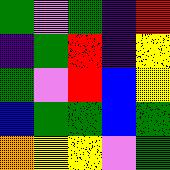[["green", "violet", "green", "indigo", "red"], ["indigo", "green", "red", "indigo", "yellow"], ["green", "violet", "red", "blue", "yellow"], ["blue", "green", "green", "blue", "green"], ["orange", "yellow", "yellow", "violet", "green"]]